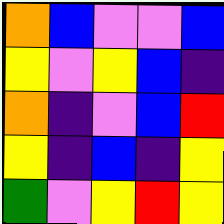[["orange", "blue", "violet", "violet", "blue"], ["yellow", "violet", "yellow", "blue", "indigo"], ["orange", "indigo", "violet", "blue", "red"], ["yellow", "indigo", "blue", "indigo", "yellow"], ["green", "violet", "yellow", "red", "yellow"]]